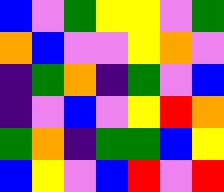[["blue", "violet", "green", "yellow", "yellow", "violet", "green"], ["orange", "blue", "violet", "violet", "yellow", "orange", "violet"], ["indigo", "green", "orange", "indigo", "green", "violet", "blue"], ["indigo", "violet", "blue", "violet", "yellow", "red", "orange"], ["green", "orange", "indigo", "green", "green", "blue", "yellow"], ["blue", "yellow", "violet", "blue", "red", "violet", "red"]]